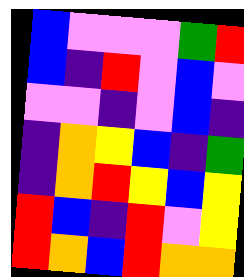[["blue", "violet", "violet", "violet", "green", "red"], ["blue", "indigo", "red", "violet", "blue", "violet"], ["violet", "violet", "indigo", "violet", "blue", "indigo"], ["indigo", "orange", "yellow", "blue", "indigo", "green"], ["indigo", "orange", "red", "yellow", "blue", "yellow"], ["red", "blue", "indigo", "red", "violet", "yellow"], ["red", "orange", "blue", "red", "orange", "orange"]]